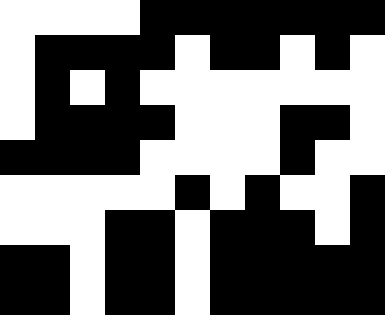[["white", "white", "white", "white", "black", "black", "black", "black", "black", "black", "black"], ["white", "black", "black", "black", "black", "white", "black", "black", "white", "black", "white"], ["white", "black", "white", "black", "white", "white", "white", "white", "white", "white", "white"], ["white", "black", "black", "black", "black", "white", "white", "white", "black", "black", "white"], ["black", "black", "black", "black", "white", "white", "white", "white", "black", "white", "white"], ["white", "white", "white", "white", "white", "black", "white", "black", "white", "white", "black"], ["white", "white", "white", "black", "black", "white", "black", "black", "black", "white", "black"], ["black", "black", "white", "black", "black", "white", "black", "black", "black", "black", "black"], ["black", "black", "white", "black", "black", "white", "black", "black", "black", "black", "black"]]